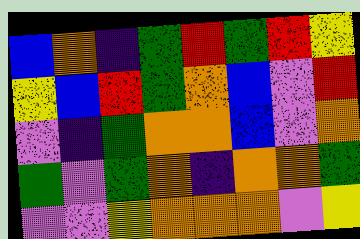[["blue", "orange", "indigo", "green", "red", "green", "red", "yellow"], ["yellow", "blue", "red", "green", "orange", "blue", "violet", "red"], ["violet", "indigo", "green", "orange", "orange", "blue", "violet", "orange"], ["green", "violet", "green", "orange", "indigo", "orange", "orange", "green"], ["violet", "violet", "yellow", "orange", "orange", "orange", "violet", "yellow"]]